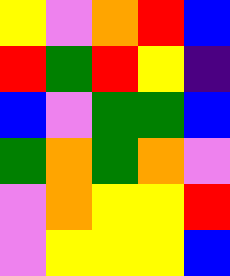[["yellow", "violet", "orange", "red", "blue"], ["red", "green", "red", "yellow", "indigo"], ["blue", "violet", "green", "green", "blue"], ["green", "orange", "green", "orange", "violet"], ["violet", "orange", "yellow", "yellow", "red"], ["violet", "yellow", "yellow", "yellow", "blue"]]